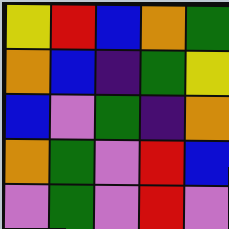[["yellow", "red", "blue", "orange", "green"], ["orange", "blue", "indigo", "green", "yellow"], ["blue", "violet", "green", "indigo", "orange"], ["orange", "green", "violet", "red", "blue"], ["violet", "green", "violet", "red", "violet"]]